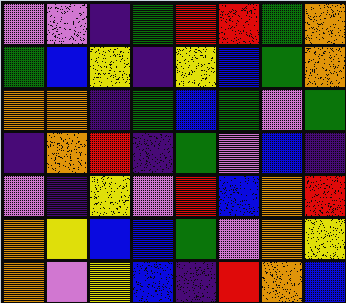[["violet", "violet", "indigo", "green", "red", "red", "green", "orange"], ["green", "blue", "yellow", "indigo", "yellow", "blue", "green", "orange"], ["orange", "orange", "indigo", "green", "blue", "green", "violet", "green"], ["indigo", "orange", "red", "indigo", "green", "violet", "blue", "indigo"], ["violet", "indigo", "yellow", "violet", "red", "blue", "orange", "red"], ["orange", "yellow", "blue", "blue", "green", "violet", "orange", "yellow"], ["orange", "violet", "yellow", "blue", "indigo", "red", "orange", "blue"]]